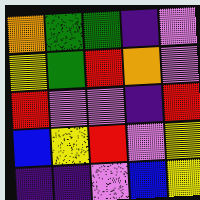[["orange", "green", "green", "indigo", "violet"], ["yellow", "green", "red", "orange", "violet"], ["red", "violet", "violet", "indigo", "red"], ["blue", "yellow", "red", "violet", "yellow"], ["indigo", "indigo", "violet", "blue", "yellow"]]